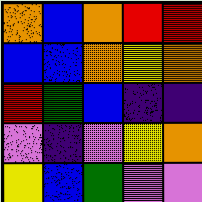[["orange", "blue", "orange", "red", "red"], ["blue", "blue", "orange", "yellow", "orange"], ["red", "green", "blue", "indigo", "indigo"], ["violet", "indigo", "violet", "yellow", "orange"], ["yellow", "blue", "green", "violet", "violet"]]